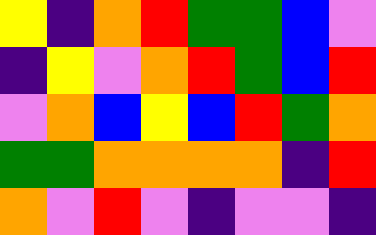[["yellow", "indigo", "orange", "red", "green", "green", "blue", "violet"], ["indigo", "yellow", "violet", "orange", "red", "green", "blue", "red"], ["violet", "orange", "blue", "yellow", "blue", "red", "green", "orange"], ["green", "green", "orange", "orange", "orange", "orange", "indigo", "red"], ["orange", "violet", "red", "violet", "indigo", "violet", "violet", "indigo"]]